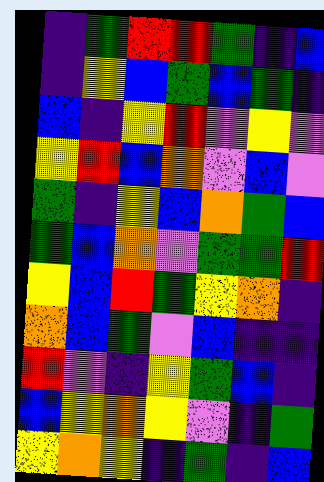[["indigo", "green", "red", "red", "green", "indigo", "blue"], ["indigo", "yellow", "blue", "green", "blue", "green", "indigo"], ["blue", "indigo", "yellow", "red", "violet", "yellow", "violet"], ["yellow", "red", "blue", "orange", "violet", "blue", "violet"], ["green", "indigo", "yellow", "blue", "orange", "green", "blue"], ["green", "blue", "orange", "violet", "green", "green", "red"], ["yellow", "blue", "red", "green", "yellow", "orange", "indigo"], ["orange", "blue", "green", "violet", "blue", "indigo", "indigo"], ["red", "violet", "indigo", "yellow", "green", "blue", "indigo"], ["blue", "yellow", "orange", "yellow", "violet", "indigo", "green"], ["yellow", "orange", "yellow", "indigo", "green", "indigo", "blue"]]